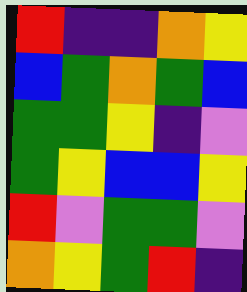[["red", "indigo", "indigo", "orange", "yellow"], ["blue", "green", "orange", "green", "blue"], ["green", "green", "yellow", "indigo", "violet"], ["green", "yellow", "blue", "blue", "yellow"], ["red", "violet", "green", "green", "violet"], ["orange", "yellow", "green", "red", "indigo"]]